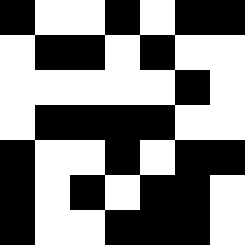[["black", "white", "white", "black", "white", "black", "black"], ["white", "black", "black", "white", "black", "white", "white"], ["white", "white", "white", "white", "white", "black", "white"], ["white", "black", "black", "black", "black", "white", "white"], ["black", "white", "white", "black", "white", "black", "black"], ["black", "white", "black", "white", "black", "black", "white"], ["black", "white", "white", "black", "black", "black", "white"]]